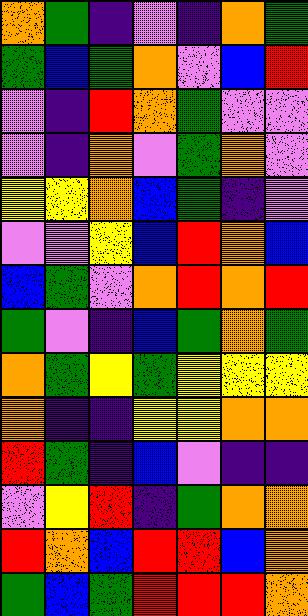[["orange", "green", "indigo", "violet", "indigo", "orange", "green"], ["green", "blue", "green", "orange", "violet", "blue", "red"], ["violet", "indigo", "red", "orange", "green", "violet", "violet"], ["violet", "indigo", "orange", "violet", "green", "orange", "violet"], ["yellow", "yellow", "orange", "blue", "green", "indigo", "violet"], ["violet", "violet", "yellow", "blue", "red", "orange", "blue"], ["blue", "green", "violet", "orange", "red", "orange", "red"], ["green", "violet", "indigo", "blue", "green", "orange", "green"], ["orange", "green", "yellow", "green", "yellow", "yellow", "yellow"], ["orange", "indigo", "indigo", "yellow", "yellow", "orange", "orange"], ["red", "green", "indigo", "blue", "violet", "indigo", "indigo"], ["violet", "yellow", "red", "indigo", "green", "orange", "orange"], ["red", "orange", "blue", "red", "red", "blue", "orange"], ["green", "blue", "green", "red", "red", "red", "orange"]]